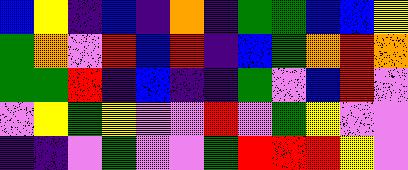[["blue", "yellow", "indigo", "blue", "indigo", "orange", "indigo", "green", "green", "blue", "blue", "yellow"], ["green", "orange", "violet", "red", "blue", "red", "indigo", "blue", "green", "orange", "red", "orange"], ["green", "green", "red", "indigo", "blue", "indigo", "indigo", "green", "violet", "blue", "red", "violet"], ["violet", "yellow", "green", "yellow", "violet", "violet", "red", "violet", "green", "yellow", "violet", "violet"], ["indigo", "indigo", "violet", "green", "violet", "violet", "green", "red", "red", "red", "yellow", "violet"]]